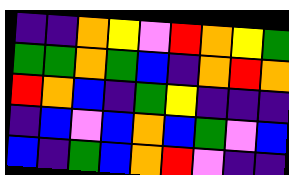[["indigo", "indigo", "orange", "yellow", "violet", "red", "orange", "yellow", "green"], ["green", "green", "orange", "green", "blue", "indigo", "orange", "red", "orange"], ["red", "orange", "blue", "indigo", "green", "yellow", "indigo", "indigo", "indigo"], ["indigo", "blue", "violet", "blue", "orange", "blue", "green", "violet", "blue"], ["blue", "indigo", "green", "blue", "orange", "red", "violet", "indigo", "indigo"]]